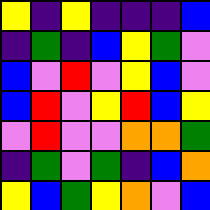[["yellow", "indigo", "yellow", "indigo", "indigo", "indigo", "blue"], ["indigo", "green", "indigo", "blue", "yellow", "green", "violet"], ["blue", "violet", "red", "violet", "yellow", "blue", "violet"], ["blue", "red", "violet", "yellow", "red", "blue", "yellow"], ["violet", "red", "violet", "violet", "orange", "orange", "green"], ["indigo", "green", "violet", "green", "indigo", "blue", "orange"], ["yellow", "blue", "green", "yellow", "orange", "violet", "blue"]]